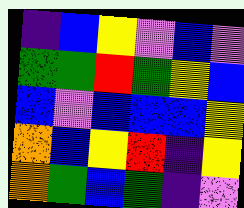[["indigo", "blue", "yellow", "violet", "blue", "violet"], ["green", "green", "red", "green", "yellow", "blue"], ["blue", "violet", "blue", "blue", "blue", "yellow"], ["orange", "blue", "yellow", "red", "indigo", "yellow"], ["orange", "green", "blue", "green", "indigo", "violet"]]